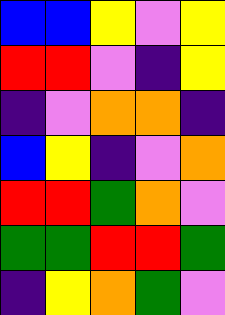[["blue", "blue", "yellow", "violet", "yellow"], ["red", "red", "violet", "indigo", "yellow"], ["indigo", "violet", "orange", "orange", "indigo"], ["blue", "yellow", "indigo", "violet", "orange"], ["red", "red", "green", "orange", "violet"], ["green", "green", "red", "red", "green"], ["indigo", "yellow", "orange", "green", "violet"]]